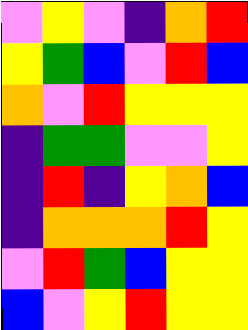[["violet", "yellow", "violet", "indigo", "orange", "red"], ["yellow", "green", "blue", "violet", "red", "blue"], ["orange", "violet", "red", "yellow", "yellow", "yellow"], ["indigo", "green", "green", "violet", "violet", "yellow"], ["indigo", "red", "indigo", "yellow", "orange", "blue"], ["indigo", "orange", "orange", "orange", "red", "yellow"], ["violet", "red", "green", "blue", "yellow", "yellow"], ["blue", "violet", "yellow", "red", "yellow", "yellow"]]